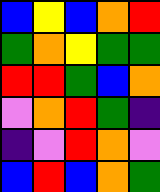[["blue", "yellow", "blue", "orange", "red"], ["green", "orange", "yellow", "green", "green"], ["red", "red", "green", "blue", "orange"], ["violet", "orange", "red", "green", "indigo"], ["indigo", "violet", "red", "orange", "violet"], ["blue", "red", "blue", "orange", "green"]]